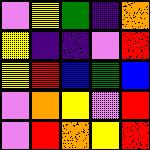[["violet", "yellow", "green", "indigo", "orange"], ["yellow", "indigo", "indigo", "violet", "red"], ["yellow", "red", "blue", "green", "blue"], ["violet", "orange", "yellow", "violet", "red"], ["violet", "red", "orange", "yellow", "red"]]